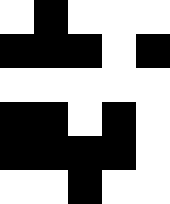[["white", "black", "white", "white", "white"], ["black", "black", "black", "white", "black"], ["white", "white", "white", "white", "white"], ["black", "black", "white", "black", "white"], ["black", "black", "black", "black", "white"], ["white", "white", "black", "white", "white"]]